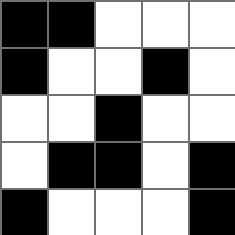[["black", "black", "white", "white", "white"], ["black", "white", "white", "black", "white"], ["white", "white", "black", "white", "white"], ["white", "black", "black", "white", "black"], ["black", "white", "white", "white", "black"]]